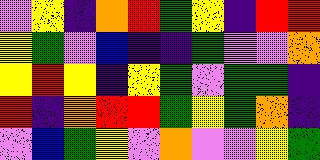[["violet", "yellow", "indigo", "orange", "red", "green", "yellow", "indigo", "red", "red"], ["yellow", "green", "violet", "blue", "indigo", "indigo", "green", "violet", "violet", "orange"], ["yellow", "red", "yellow", "indigo", "yellow", "green", "violet", "green", "green", "indigo"], ["red", "indigo", "orange", "red", "red", "green", "yellow", "green", "orange", "indigo"], ["violet", "blue", "green", "yellow", "violet", "orange", "violet", "violet", "yellow", "green"]]